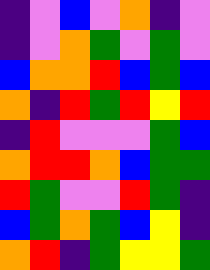[["indigo", "violet", "blue", "violet", "orange", "indigo", "violet"], ["indigo", "violet", "orange", "green", "violet", "green", "violet"], ["blue", "orange", "orange", "red", "blue", "green", "blue"], ["orange", "indigo", "red", "green", "red", "yellow", "red"], ["indigo", "red", "violet", "violet", "violet", "green", "blue"], ["orange", "red", "red", "orange", "blue", "green", "green"], ["red", "green", "violet", "violet", "red", "green", "indigo"], ["blue", "green", "orange", "green", "blue", "yellow", "indigo"], ["orange", "red", "indigo", "green", "yellow", "yellow", "green"]]